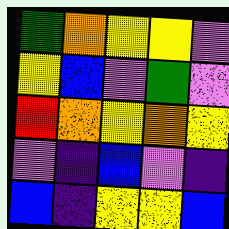[["green", "orange", "yellow", "yellow", "violet"], ["yellow", "blue", "violet", "green", "violet"], ["red", "orange", "yellow", "orange", "yellow"], ["violet", "indigo", "blue", "violet", "indigo"], ["blue", "indigo", "yellow", "yellow", "blue"]]